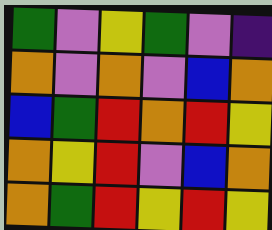[["green", "violet", "yellow", "green", "violet", "indigo"], ["orange", "violet", "orange", "violet", "blue", "orange"], ["blue", "green", "red", "orange", "red", "yellow"], ["orange", "yellow", "red", "violet", "blue", "orange"], ["orange", "green", "red", "yellow", "red", "yellow"]]